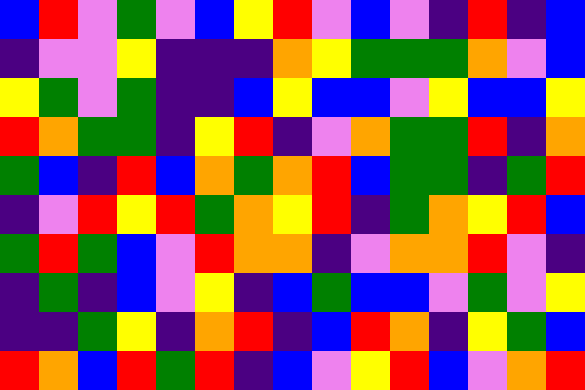[["blue", "red", "violet", "green", "violet", "blue", "yellow", "red", "violet", "blue", "violet", "indigo", "red", "indigo", "blue"], ["indigo", "violet", "violet", "yellow", "indigo", "indigo", "indigo", "orange", "yellow", "green", "green", "green", "orange", "violet", "blue"], ["yellow", "green", "violet", "green", "indigo", "indigo", "blue", "yellow", "blue", "blue", "violet", "yellow", "blue", "blue", "yellow"], ["red", "orange", "green", "green", "indigo", "yellow", "red", "indigo", "violet", "orange", "green", "green", "red", "indigo", "orange"], ["green", "blue", "indigo", "red", "blue", "orange", "green", "orange", "red", "blue", "green", "green", "indigo", "green", "red"], ["indigo", "violet", "red", "yellow", "red", "green", "orange", "yellow", "red", "indigo", "green", "orange", "yellow", "red", "blue"], ["green", "red", "green", "blue", "violet", "red", "orange", "orange", "indigo", "violet", "orange", "orange", "red", "violet", "indigo"], ["indigo", "green", "indigo", "blue", "violet", "yellow", "indigo", "blue", "green", "blue", "blue", "violet", "green", "violet", "yellow"], ["indigo", "indigo", "green", "yellow", "indigo", "orange", "red", "indigo", "blue", "red", "orange", "indigo", "yellow", "green", "blue"], ["red", "orange", "blue", "red", "green", "red", "indigo", "blue", "violet", "yellow", "red", "blue", "violet", "orange", "red"]]